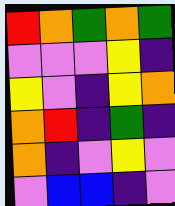[["red", "orange", "green", "orange", "green"], ["violet", "violet", "violet", "yellow", "indigo"], ["yellow", "violet", "indigo", "yellow", "orange"], ["orange", "red", "indigo", "green", "indigo"], ["orange", "indigo", "violet", "yellow", "violet"], ["violet", "blue", "blue", "indigo", "violet"]]